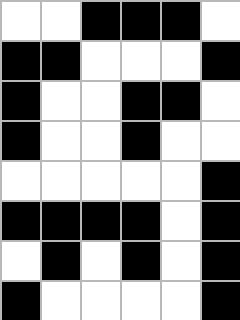[["white", "white", "black", "black", "black", "white"], ["black", "black", "white", "white", "white", "black"], ["black", "white", "white", "black", "black", "white"], ["black", "white", "white", "black", "white", "white"], ["white", "white", "white", "white", "white", "black"], ["black", "black", "black", "black", "white", "black"], ["white", "black", "white", "black", "white", "black"], ["black", "white", "white", "white", "white", "black"]]